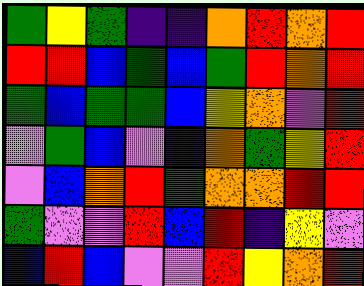[["green", "yellow", "green", "indigo", "indigo", "orange", "red", "orange", "red"], ["red", "red", "blue", "green", "blue", "green", "red", "orange", "red"], ["green", "blue", "green", "green", "blue", "yellow", "orange", "violet", "red"], ["violet", "green", "blue", "violet", "indigo", "orange", "green", "yellow", "red"], ["violet", "blue", "orange", "red", "green", "orange", "orange", "red", "red"], ["green", "violet", "violet", "red", "blue", "red", "indigo", "yellow", "violet"], ["blue", "red", "blue", "violet", "violet", "red", "yellow", "orange", "red"]]